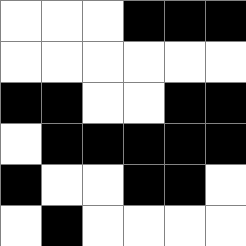[["white", "white", "white", "black", "black", "black"], ["white", "white", "white", "white", "white", "white"], ["black", "black", "white", "white", "black", "black"], ["white", "black", "black", "black", "black", "black"], ["black", "white", "white", "black", "black", "white"], ["white", "black", "white", "white", "white", "white"]]